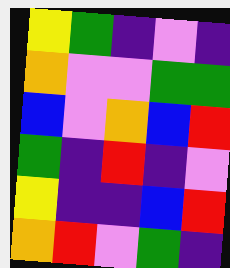[["yellow", "green", "indigo", "violet", "indigo"], ["orange", "violet", "violet", "green", "green"], ["blue", "violet", "orange", "blue", "red"], ["green", "indigo", "red", "indigo", "violet"], ["yellow", "indigo", "indigo", "blue", "red"], ["orange", "red", "violet", "green", "indigo"]]